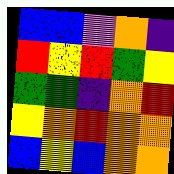[["blue", "blue", "violet", "orange", "indigo"], ["red", "yellow", "red", "green", "yellow"], ["green", "green", "indigo", "orange", "red"], ["yellow", "orange", "red", "orange", "orange"], ["blue", "yellow", "blue", "orange", "orange"]]